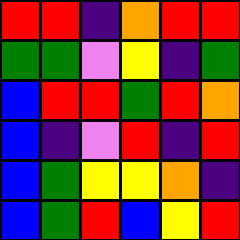[["red", "red", "indigo", "orange", "red", "red"], ["green", "green", "violet", "yellow", "indigo", "green"], ["blue", "red", "red", "green", "red", "orange"], ["blue", "indigo", "violet", "red", "indigo", "red"], ["blue", "green", "yellow", "yellow", "orange", "indigo"], ["blue", "green", "red", "blue", "yellow", "red"]]